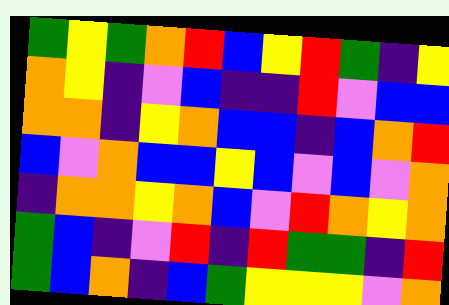[["green", "yellow", "green", "orange", "red", "blue", "yellow", "red", "green", "indigo", "yellow"], ["orange", "yellow", "indigo", "violet", "blue", "indigo", "indigo", "red", "violet", "blue", "blue"], ["orange", "orange", "indigo", "yellow", "orange", "blue", "blue", "indigo", "blue", "orange", "red"], ["blue", "violet", "orange", "blue", "blue", "yellow", "blue", "violet", "blue", "violet", "orange"], ["indigo", "orange", "orange", "yellow", "orange", "blue", "violet", "red", "orange", "yellow", "orange"], ["green", "blue", "indigo", "violet", "red", "indigo", "red", "green", "green", "indigo", "red"], ["green", "blue", "orange", "indigo", "blue", "green", "yellow", "yellow", "yellow", "violet", "orange"]]